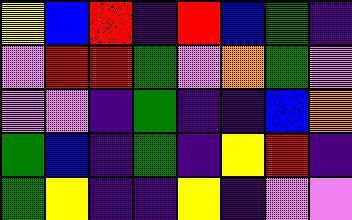[["yellow", "blue", "red", "indigo", "red", "blue", "green", "indigo"], ["violet", "red", "red", "green", "violet", "orange", "green", "violet"], ["violet", "violet", "indigo", "green", "indigo", "indigo", "blue", "orange"], ["green", "blue", "indigo", "green", "indigo", "yellow", "red", "indigo"], ["green", "yellow", "indigo", "indigo", "yellow", "indigo", "violet", "violet"]]